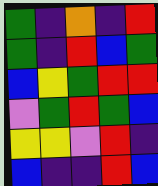[["green", "indigo", "orange", "indigo", "red"], ["green", "indigo", "red", "blue", "green"], ["blue", "yellow", "green", "red", "red"], ["violet", "green", "red", "green", "blue"], ["yellow", "yellow", "violet", "red", "indigo"], ["blue", "indigo", "indigo", "red", "blue"]]